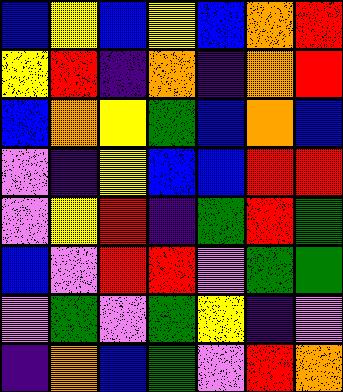[["blue", "yellow", "blue", "yellow", "blue", "orange", "red"], ["yellow", "red", "indigo", "orange", "indigo", "orange", "red"], ["blue", "orange", "yellow", "green", "blue", "orange", "blue"], ["violet", "indigo", "yellow", "blue", "blue", "red", "red"], ["violet", "yellow", "red", "indigo", "green", "red", "green"], ["blue", "violet", "red", "red", "violet", "green", "green"], ["violet", "green", "violet", "green", "yellow", "indigo", "violet"], ["indigo", "orange", "blue", "green", "violet", "red", "orange"]]